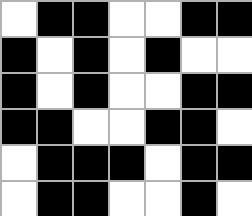[["white", "black", "black", "white", "white", "black", "black"], ["black", "white", "black", "white", "black", "white", "white"], ["black", "white", "black", "white", "white", "black", "black"], ["black", "black", "white", "white", "black", "black", "white"], ["white", "black", "black", "black", "white", "black", "black"], ["white", "black", "black", "white", "white", "black", "white"]]